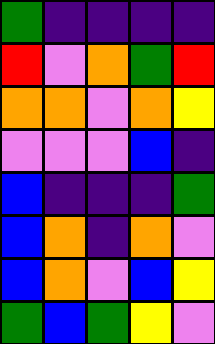[["green", "indigo", "indigo", "indigo", "indigo"], ["red", "violet", "orange", "green", "red"], ["orange", "orange", "violet", "orange", "yellow"], ["violet", "violet", "violet", "blue", "indigo"], ["blue", "indigo", "indigo", "indigo", "green"], ["blue", "orange", "indigo", "orange", "violet"], ["blue", "orange", "violet", "blue", "yellow"], ["green", "blue", "green", "yellow", "violet"]]